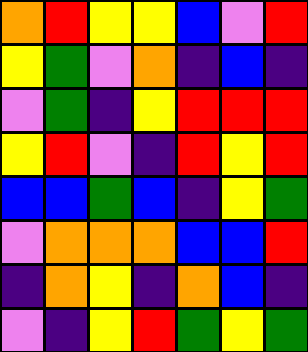[["orange", "red", "yellow", "yellow", "blue", "violet", "red"], ["yellow", "green", "violet", "orange", "indigo", "blue", "indigo"], ["violet", "green", "indigo", "yellow", "red", "red", "red"], ["yellow", "red", "violet", "indigo", "red", "yellow", "red"], ["blue", "blue", "green", "blue", "indigo", "yellow", "green"], ["violet", "orange", "orange", "orange", "blue", "blue", "red"], ["indigo", "orange", "yellow", "indigo", "orange", "blue", "indigo"], ["violet", "indigo", "yellow", "red", "green", "yellow", "green"]]